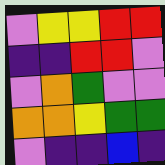[["violet", "yellow", "yellow", "red", "red"], ["indigo", "indigo", "red", "red", "violet"], ["violet", "orange", "green", "violet", "violet"], ["orange", "orange", "yellow", "green", "green"], ["violet", "indigo", "indigo", "blue", "indigo"]]